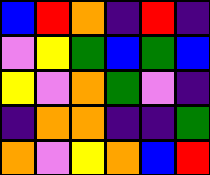[["blue", "red", "orange", "indigo", "red", "indigo"], ["violet", "yellow", "green", "blue", "green", "blue"], ["yellow", "violet", "orange", "green", "violet", "indigo"], ["indigo", "orange", "orange", "indigo", "indigo", "green"], ["orange", "violet", "yellow", "orange", "blue", "red"]]